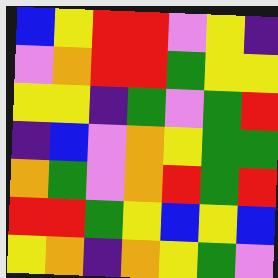[["blue", "yellow", "red", "red", "violet", "yellow", "indigo"], ["violet", "orange", "red", "red", "green", "yellow", "yellow"], ["yellow", "yellow", "indigo", "green", "violet", "green", "red"], ["indigo", "blue", "violet", "orange", "yellow", "green", "green"], ["orange", "green", "violet", "orange", "red", "green", "red"], ["red", "red", "green", "yellow", "blue", "yellow", "blue"], ["yellow", "orange", "indigo", "orange", "yellow", "green", "violet"]]